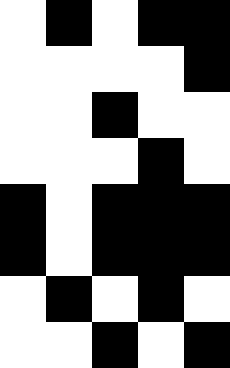[["white", "black", "white", "black", "black"], ["white", "white", "white", "white", "black"], ["white", "white", "black", "white", "white"], ["white", "white", "white", "black", "white"], ["black", "white", "black", "black", "black"], ["black", "white", "black", "black", "black"], ["white", "black", "white", "black", "white"], ["white", "white", "black", "white", "black"]]